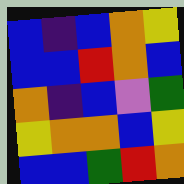[["blue", "indigo", "blue", "orange", "yellow"], ["blue", "blue", "red", "orange", "blue"], ["orange", "indigo", "blue", "violet", "green"], ["yellow", "orange", "orange", "blue", "yellow"], ["blue", "blue", "green", "red", "orange"]]